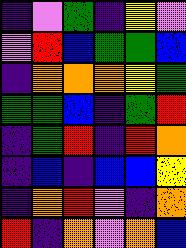[["indigo", "violet", "green", "indigo", "yellow", "violet"], ["violet", "red", "blue", "green", "green", "blue"], ["indigo", "orange", "orange", "orange", "yellow", "green"], ["green", "green", "blue", "indigo", "green", "red"], ["indigo", "green", "red", "indigo", "red", "orange"], ["indigo", "blue", "indigo", "blue", "blue", "yellow"], ["indigo", "orange", "red", "violet", "indigo", "orange"], ["red", "indigo", "orange", "violet", "orange", "blue"]]